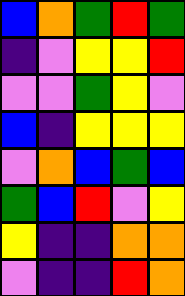[["blue", "orange", "green", "red", "green"], ["indigo", "violet", "yellow", "yellow", "red"], ["violet", "violet", "green", "yellow", "violet"], ["blue", "indigo", "yellow", "yellow", "yellow"], ["violet", "orange", "blue", "green", "blue"], ["green", "blue", "red", "violet", "yellow"], ["yellow", "indigo", "indigo", "orange", "orange"], ["violet", "indigo", "indigo", "red", "orange"]]